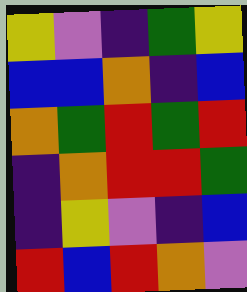[["yellow", "violet", "indigo", "green", "yellow"], ["blue", "blue", "orange", "indigo", "blue"], ["orange", "green", "red", "green", "red"], ["indigo", "orange", "red", "red", "green"], ["indigo", "yellow", "violet", "indigo", "blue"], ["red", "blue", "red", "orange", "violet"]]